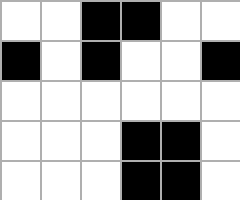[["white", "white", "black", "black", "white", "white"], ["black", "white", "black", "white", "white", "black"], ["white", "white", "white", "white", "white", "white"], ["white", "white", "white", "black", "black", "white"], ["white", "white", "white", "black", "black", "white"]]